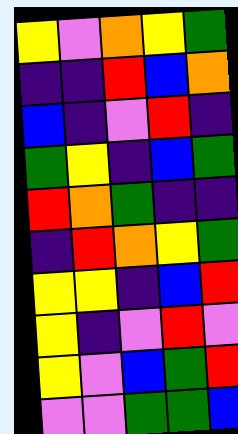[["yellow", "violet", "orange", "yellow", "green"], ["indigo", "indigo", "red", "blue", "orange"], ["blue", "indigo", "violet", "red", "indigo"], ["green", "yellow", "indigo", "blue", "green"], ["red", "orange", "green", "indigo", "indigo"], ["indigo", "red", "orange", "yellow", "green"], ["yellow", "yellow", "indigo", "blue", "red"], ["yellow", "indigo", "violet", "red", "violet"], ["yellow", "violet", "blue", "green", "red"], ["violet", "violet", "green", "green", "blue"]]